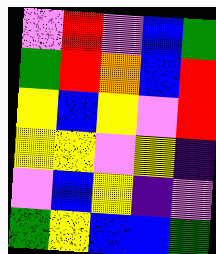[["violet", "red", "violet", "blue", "green"], ["green", "red", "orange", "blue", "red"], ["yellow", "blue", "yellow", "violet", "red"], ["yellow", "yellow", "violet", "yellow", "indigo"], ["violet", "blue", "yellow", "indigo", "violet"], ["green", "yellow", "blue", "blue", "green"]]